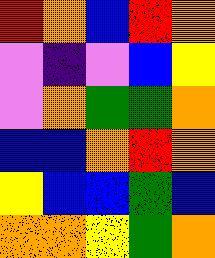[["red", "orange", "blue", "red", "orange"], ["violet", "indigo", "violet", "blue", "yellow"], ["violet", "orange", "green", "green", "orange"], ["blue", "blue", "orange", "red", "orange"], ["yellow", "blue", "blue", "green", "blue"], ["orange", "orange", "yellow", "green", "orange"]]